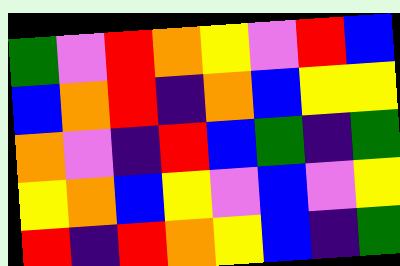[["green", "violet", "red", "orange", "yellow", "violet", "red", "blue"], ["blue", "orange", "red", "indigo", "orange", "blue", "yellow", "yellow"], ["orange", "violet", "indigo", "red", "blue", "green", "indigo", "green"], ["yellow", "orange", "blue", "yellow", "violet", "blue", "violet", "yellow"], ["red", "indigo", "red", "orange", "yellow", "blue", "indigo", "green"]]